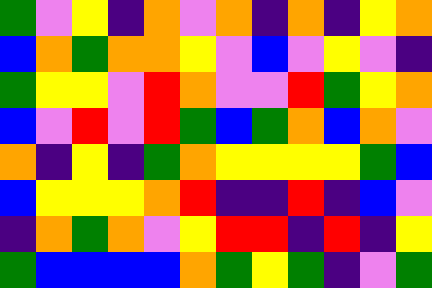[["green", "violet", "yellow", "indigo", "orange", "violet", "orange", "indigo", "orange", "indigo", "yellow", "orange"], ["blue", "orange", "green", "orange", "orange", "yellow", "violet", "blue", "violet", "yellow", "violet", "indigo"], ["green", "yellow", "yellow", "violet", "red", "orange", "violet", "violet", "red", "green", "yellow", "orange"], ["blue", "violet", "red", "violet", "red", "green", "blue", "green", "orange", "blue", "orange", "violet"], ["orange", "indigo", "yellow", "indigo", "green", "orange", "yellow", "yellow", "yellow", "yellow", "green", "blue"], ["blue", "yellow", "yellow", "yellow", "orange", "red", "indigo", "indigo", "red", "indigo", "blue", "violet"], ["indigo", "orange", "green", "orange", "violet", "yellow", "red", "red", "indigo", "red", "indigo", "yellow"], ["green", "blue", "blue", "blue", "blue", "orange", "green", "yellow", "green", "indigo", "violet", "green"]]